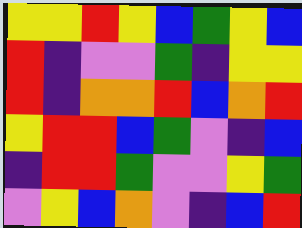[["yellow", "yellow", "red", "yellow", "blue", "green", "yellow", "blue"], ["red", "indigo", "violet", "violet", "green", "indigo", "yellow", "yellow"], ["red", "indigo", "orange", "orange", "red", "blue", "orange", "red"], ["yellow", "red", "red", "blue", "green", "violet", "indigo", "blue"], ["indigo", "red", "red", "green", "violet", "violet", "yellow", "green"], ["violet", "yellow", "blue", "orange", "violet", "indigo", "blue", "red"]]